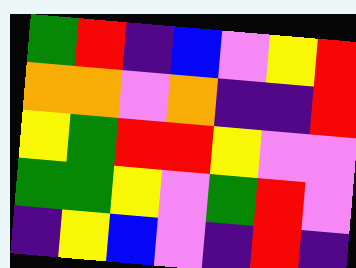[["green", "red", "indigo", "blue", "violet", "yellow", "red"], ["orange", "orange", "violet", "orange", "indigo", "indigo", "red"], ["yellow", "green", "red", "red", "yellow", "violet", "violet"], ["green", "green", "yellow", "violet", "green", "red", "violet"], ["indigo", "yellow", "blue", "violet", "indigo", "red", "indigo"]]